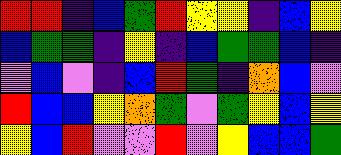[["red", "red", "indigo", "blue", "green", "red", "yellow", "yellow", "indigo", "blue", "yellow"], ["blue", "green", "green", "indigo", "yellow", "indigo", "blue", "green", "green", "blue", "indigo"], ["violet", "blue", "violet", "indigo", "blue", "red", "green", "indigo", "orange", "blue", "violet"], ["red", "blue", "blue", "yellow", "orange", "green", "violet", "green", "yellow", "blue", "yellow"], ["yellow", "blue", "red", "violet", "violet", "red", "violet", "yellow", "blue", "blue", "green"]]